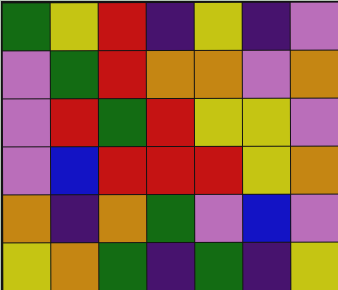[["green", "yellow", "red", "indigo", "yellow", "indigo", "violet"], ["violet", "green", "red", "orange", "orange", "violet", "orange"], ["violet", "red", "green", "red", "yellow", "yellow", "violet"], ["violet", "blue", "red", "red", "red", "yellow", "orange"], ["orange", "indigo", "orange", "green", "violet", "blue", "violet"], ["yellow", "orange", "green", "indigo", "green", "indigo", "yellow"]]